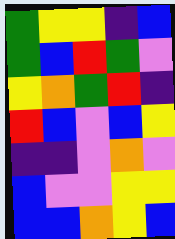[["green", "yellow", "yellow", "indigo", "blue"], ["green", "blue", "red", "green", "violet"], ["yellow", "orange", "green", "red", "indigo"], ["red", "blue", "violet", "blue", "yellow"], ["indigo", "indigo", "violet", "orange", "violet"], ["blue", "violet", "violet", "yellow", "yellow"], ["blue", "blue", "orange", "yellow", "blue"]]